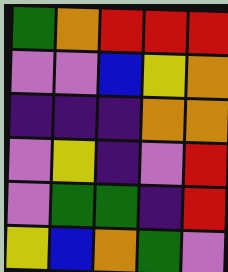[["green", "orange", "red", "red", "red"], ["violet", "violet", "blue", "yellow", "orange"], ["indigo", "indigo", "indigo", "orange", "orange"], ["violet", "yellow", "indigo", "violet", "red"], ["violet", "green", "green", "indigo", "red"], ["yellow", "blue", "orange", "green", "violet"]]